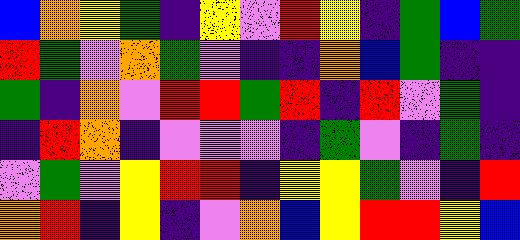[["blue", "orange", "yellow", "green", "indigo", "yellow", "violet", "red", "yellow", "indigo", "green", "blue", "green"], ["red", "green", "violet", "orange", "green", "violet", "indigo", "indigo", "orange", "blue", "green", "indigo", "indigo"], ["green", "indigo", "orange", "violet", "red", "red", "green", "red", "indigo", "red", "violet", "green", "indigo"], ["indigo", "red", "orange", "indigo", "violet", "violet", "violet", "indigo", "green", "violet", "indigo", "green", "indigo"], ["violet", "green", "violet", "yellow", "red", "red", "indigo", "yellow", "yellow", "green", "violet", "indigo", "red"], ["orange", "red", "indigo", "yellow", "indigo", "violet", "orange", "blue", "yellow", "red", "red", "yellow", "blue"]]